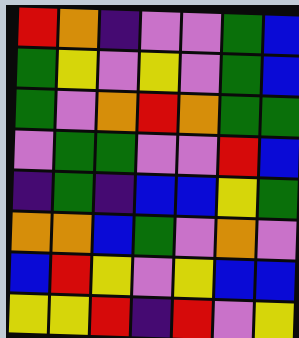[["red", "orange", "indigo", "violet", "violet", "green", "blue"], ["green", "yellow", "violet", "yellow", "violet", "green", "blue"], ["green", "violet", "orange", "red", "orange", "green", "green"], ["violet", "green", "green", "violet", "violet", "red", "blue"], ["indigo", "green", "indigo", "blue", "blue", "yellow", "green"], ["orange", "orange", "blue", "green", "violet", "orange", "violet"], ["blue", "red", "yellow", "violet", "yellow", "blue", "blue"], ["yellow", "yellow", "red", "indigo", "red", "violet", "yellow"]]